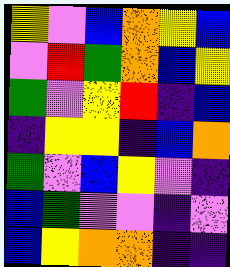[["yellow", "violet", "blue", "orange", "yellow", "blue"], ["violet", "red", "green", "orange", "blue", "yellow"], ["green", "violet", "yellow", "red", "indigo", "blue"], ["indigo", "yellow", "yellow", "indigo", "blue", "orange"], ["green", "violet", "blue", "yellow", "violet", "indigo"], ["blue", "green", "violet", "violet", "indigo", "violet"], ["blue", "yellow", "orange", "orange", "indigo", "indigo"]]